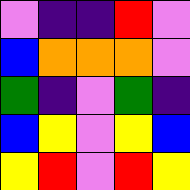[["violet", "indigo", "indigo", "red", "violet"], ["blue", "orange", "orange", "orange", "violet"], ["green", "indigo", "violet", "green", "indigo"], ["blue", "yellow", "violet", "yellow", "blue"], ["yellow", "red", "violet", "red", "yellow"]]